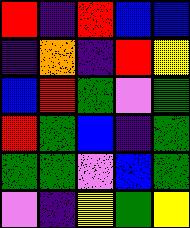[["red", "indigo", "red", "blue", "blue"], ["indigo", "orange", "indigo", "red", "yellow"], ["blue", "red", "green", "violet", "green"], ["red", "green", "blue", "indigo", "green"], ["green", "green", "violet", "blue", "green"], ["violet", "indigo", "yellow", "green", "yellow"]]